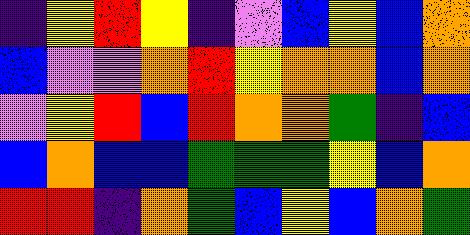[["indigo", "yellow", "red", "yellow", "indigo", "violet", "blue", "yellow", "blue", "orange"], ["blue", "violet", "violet", "orange", "red", "yellow", "orange", "orange", "blue", "orange"], ["violet", "yellow", "red", "blue", "red", "orange", "orange", "green", "indigo", "blue"], ["blue", "orange", "blue", "blue", "green", "green", "green", "yellow", "blue", "orange"], ["red", "red", "indigo", "orange", "green", "blue", "yellow", "blue", "orange", "green"]]